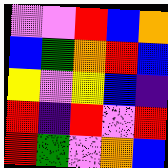[["violet", "violet", "red", "blue", "orange"], ["blue", "green", "orange", "red", "blue"], ["yellow", "violet", "yellow", "blue", "indigo"], ["red", "indigo", "red", "violet", "red"], ["red", "green", "violet", "orange", "blue"]]